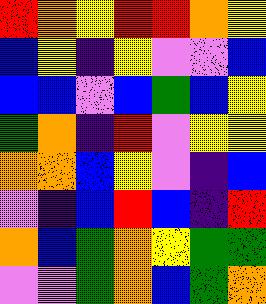[["red", "orange", "yellow", "red", "red", "orange", "yellow"], ["blue", "yellow", "indigo", "yellow", "violet", "violet", "blue"], ["blue", "blue", "violet", "blue", "green", "blue", "yellow"], ["green", "orange", "indigo", "red", "violet", "yellow", "yellow"], ["orange", "orange", "blue", "yellow", "violet", "indigo", "blue"], ["violet", "indigo", "blue", "red", "blue", "indigo", "red"], ["orange", "blue", "green", "orange", "yellow", "green", "green"], ["violet", "violet", "green", "orange", "blue", "green", "orange"]]